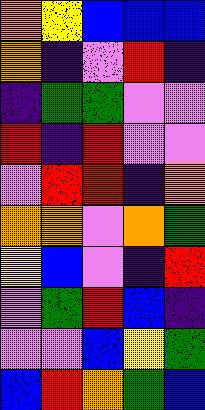[["orange", "yellow", "blue", "blue", "blue"], ["orange", "indigo", "violet", "red", "indigo"], ["indigo", "green", "green", "violet", "violet"], ["red", "indigo", "red", "violet", "violet"], ["violet", "red", "red", "indigo", "orange"], ["orange", "orange", "violet", "orange", "green"], ["yellow", "blue", "violet", "indigo", "red"], ["violet", "green", "red", "blue", "indigo"], ["violet", "violet", "blue", "yellow", "green"], ["blue", "red", "orange", "green", "blue"]]